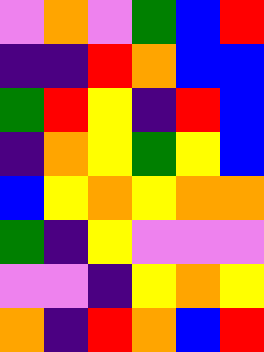[["violet", "orange", "violet", "green", "blue", "red"], ["indigo", "indigo", "red", "orange", "blue", "blue"], ["green", "red", "yellow", "indigo", "red", "blue"], ["indigo", "orange", "yellow", "green", "yellow", "blue"], ["blue", "yellow", "orange", "yellow", "orange", "orange"], ["green", "indigo", "yellow", "violet", "violet", "violet"], ["violet", "violet", "indigo", "yellow", "orange", "yellow"], ["orange", "indigo", "red", "orange", "blue", "red"]]